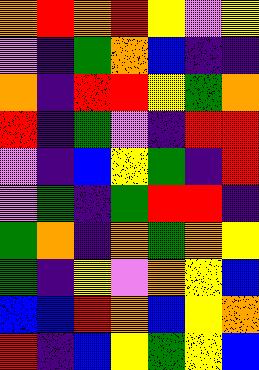[["orange", "red", "orange", "red", "yellow", "violet", "yellow"], ["violet", "indigo", "green", "orange", "blue", "indigo", "indigo"], ["orange", "indigo", "red", "red", "yellow", "green", "orange"], ["red", "indigo", "green", "violet", "indigo", "red", "red"], ["violet", "indigo", "blue", "yellow", "green", "indigo", "red"], ["violet", "green", "indigo", "green", "red", "red", "indigo"], ["green", "orange", "indigo", "orange", "green", "orange", "yellow"], ["green", "indigo", "yellow", "violet", "orange", "yellow", "blue"], ["blue", "blue", "red", "orange", "blue", "yellow", "orange"], ["red", "indigo", "blue", "yellow", "green", "yellow", "blue"]]